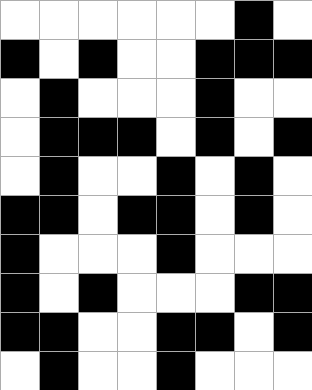[["white", "white", "white", "white", "white", "white", "black", "white"], ["black", "white", "black", "white", "white", "black", "black", "black"], ["white", "black", "white", "white", "white", "black", "white", "white"], ["white", "black", "black", "black", "white", "black", "white", "black"], ["white", "black", "white", "white", "black", "white", "black", "white"], ["black", "black", "white", "black", "black", "white", "black", "white"], ["black", "white", "white", "white", "black", "white", "white", "white"], ["black", "white", "black", "white", "white", "white", "black", "black"], ["black", "black", "white", "white", "black", "black", "white", "black"], ["white", "black", "white", "white", "black", "white", "white", "white"]]